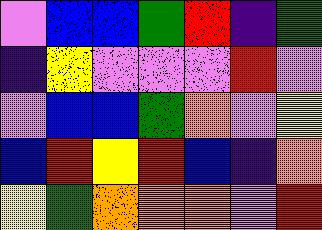[["violet", "blue", "blue", "green", "red", "indigo", "green"], ["indigo", "yellow", "violet", "violet", "violet", "red", "violet"], ["violet", "blue", "blue", "green", "orange", "violet", "yellow"], ["blue", "red", "yellow", "red", "blue", "indigo", "orange"], ["yellow", "green", "orange", "orange", "orange", "violet", "red"]]